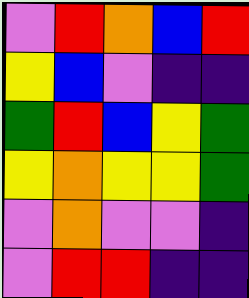[["violet", "red", "orange", "blue", "red"], ["yellow", "blue", "violet", "indigo", "indigo"], ["green", "red", "blue", "yellow", "green"], ["yellow", "orange", "yellow", "yellow", "green"], ["violet", "orange", "violet", "violet", "indigo"], ["violet", "red", "red", "indigo", "indigo"]]